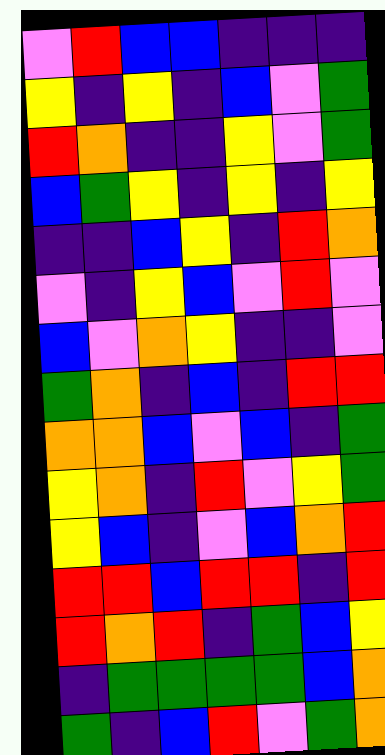[["violet", "red", "blue", "blue", "indigo", "indigo", "indigo"], ["yellow", "indigo", "yellow", "indigo", "blue", "violet", "green"], ["red", "orange", "indigo", "indigo", "yellow", "violet", "green"], ["blue", "green", "yellow", "indigo", "yellow", "indigo", "yellow"], ["indigo", "indigo", "blue", "yellow", "indigo", "red", "orange"], ["violet", "indigo", "yellow", "blue", "violet", "red", "violet"], ["blue", "violet", "orange", "yellow", "indigo", "indigo", "violet"], ["green", "orange", "indigo", "blue", "indigo", "red", "red"], ["orange", "orange", "blue", "violet", "blue", "indigo", "green"], ["yellow", "orange", "indigo", "red", "violet", "yellow", "green"], ["yellow", "blue", "indigo", "violet", "blue", "orange", "red"], ["red", "red", "blue", "red", "red", "indigo", "red"], ["red", "orange", "red", "indigo", "green", "blue", "yellow"], ["indigo", "green", "green", "green", "green", "blue", "orange"], ["green", "indigo", "blue", "red", "violet", "green", "orange"]]